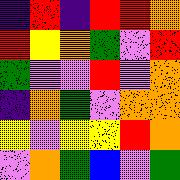[["indigo", "red", "indigo", "red", "red", "orange"], ["red", "yellow", "orange", "green", "violet", "red"], ["green", "violet", "violet", "red", "violet", "orange"], ["indigo", "orange", "green", "violet", "orange", "orange"], ["yellow", "violet", "yellow", "yellow", "red", "orange"], ["violet", "orange", "green", "blue", "violet", "green"]]